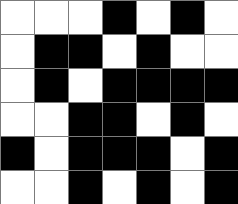[["white", "white", "white", "black", "white", "black", "white"], ["white", "black", "black", "white", "black", "white", "white"], ["white", "black", "white", "black", "black", "black", "black"], ["white", "white", "black", "black", "white", "black", "white"], ["black", "white", "black", "black", "black", "white", "black"], ["white", "white", "black", "white", "black", "white", "black"]]